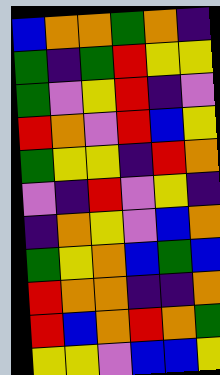[["blue", "orange", "orange", "green", "orange", "indigo"], ["green", "indigo", "green", "red", "yellow", "yellow"], ["green", "violet", "yellow", "red", "indigo", "violet"], ["red", "orange", "violet", "red", "blue", "yellow"], ["green", "yellow", "yellow", "indigo", "red", "orange"], ["violet", "indigo", "red", "violet", "yellow", "indigo"], ["indigo", "orange", "yellow", "violet", "blue", "orange"], ["green", "yellow", "orange", "blue", "green", "blue"], ["red", "orange", "orange", "indigo", "indigo", "orange"], ["red", "blue", "orange", "red", "orange", "green"], ["yellow", "yellow", "violet", "blue", "blue", "yellow"]]